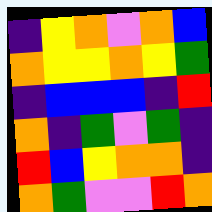[["indigo", "yellow", "orange", "violet", "orange", "blue"], ["orange", "yellow", "yellow", "orange", "yellow", "green"], ["indigo", "blue", "blue", "blue", "indigo", "red"], ["orange", "indigo", "green", "violet", "green", "indigo"], ["red", "blue", "yellow", "orange", "orange", "indigo"], ["orange", "green", "violet", "violet", "red", "orange"]]